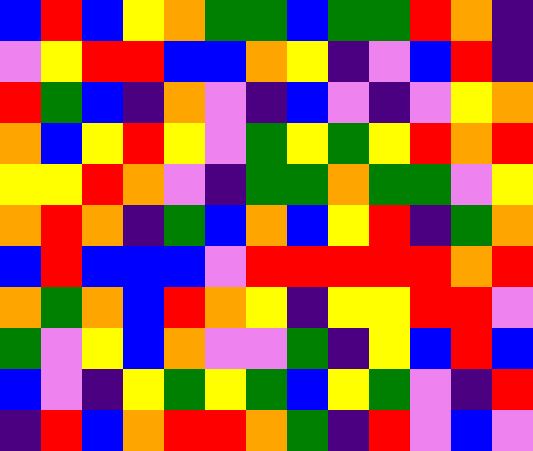[["blue", "red", "blue", "yellow", "orange", "green", "green", "blue", "green", "green", "red", "orange", "indigo"], ["violet", "yellow", "red", "red", "blue", "blue", "orange", "yellow", "indigo", "violet", "blue", "red", "indigo"], ["red", "green", "blue", "indigo", "orange", "violet", "indigo", "blue", "violet", "indigo", "violet", "yellow", "orange"], ["orange", "blue", "yellow", "red", "yellow", "violet", "green", "yellow", "green", "yellow", "red", "orange", "red"], ["yellow", "yellow", "red", "orange", "violet", "indigo", "green", "green", "orange", "green", "green", "violet", "yellow"], ["orange", "red", "orange", "indigo", "green", "blue", "orange", "blue", "yellow", "red", "indigo", "green", "orange"], ["blue", "red", "blue", "blue", "blue", "violet", "red", "red", "red", "red", "red", "orange", "red"], ["orange", "green", "orange", "blue", "red", "orange", "yellow", "indigo", "yellow", "yellow", "red", "red", "violet"], ["green", "violet", "yellow", "blue", "orange", "violet", "violet", "green", "indigo", "yellow", "blue", "red", "blue"], ["blue", "violet", "indigo", "yellow", "green", "yellow", "green", "blue", "yellow", "green", "violet", "indigo", "red"], ["indigo", "red", "blue", "orange", "red", "red", "orange", "green", "indigo", "red", "violet", "blue", "violet"]]